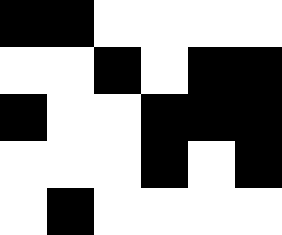[["black", "black", "white", "white", "white", "white"], ["white", "white", "black", "white", "black", "black"], ["black", "white", "white", "black", "black", "black"], ["white", "white", "white", "black", "white", "black"], ["white", "black", "white", "white", "white", "white"]]